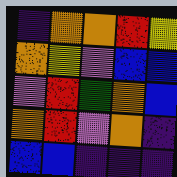[["indigo", "orange", "orange", "red", "yellow"], ["orange", "yellow", "violet", "blue", "blue"], ["violet", "red", "green", "orange", "blue"], ["orange", "red", "violet", "orange", "indigo"], ["blue", "blue", "indigo", "indigo", "indigo"]]